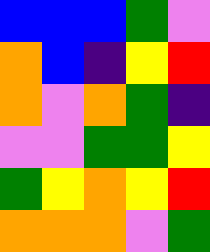[["blue", "blue", "blue", "green", "violet"], ["orange", "blue", "indigo", "yellow", "red"], ["orange", "violet", "orange", "green", "indigo"], ["violet", "violet", "green", "green", "yellow"], ["green", "yellow", "orange", "yellow", "red"], ["orange", "orange", "orange", "violet", "green"]]